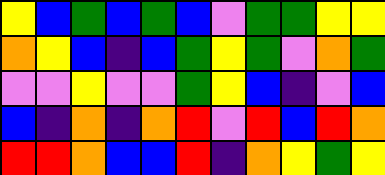[["yellow", "blue", "green", "blue", "green", "blue", "violet", "green", "green", "yellow", "yellow"], ["orange", "yellow", "blue", "indigo", "blue", "green", "yellow", "green", "violet", "orange", "green"], ["violet", "violet", "yellow", "violet", "violet", "green", "yellow", "blue", "indigo", "violet", "blue"], ["blue", "indigo", "orange", "indigo", "orange", "red", "violet", "red", "blue", "red", "orange"], ["red", "red", "orange", "blue", "blue", "red", "indigo", "orange", "yellow", "green", "yellow"]]